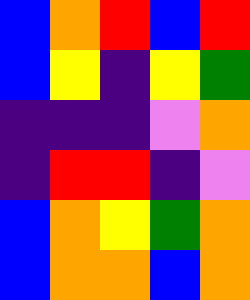[["blue", "orange", "red", "blue", "red"], ["blue", "yellow", "indigo", "yellow", "green"], ["indigo", "indigo", "indigo", "violet", "orange"], ["indigo", "red", "red", "indigo", "violet"], ["blue", "orange", "yellow", "green", "orange"], ["blue", "orange", "orange", "blue", "orange"]]